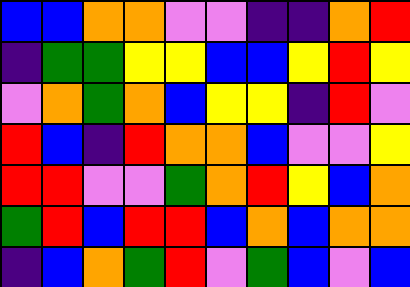[["blue", "blue", "orange", "orange", "violet", "violet", "indigo", "indigo", "orange", "red"], ["indigo", "green", "green", "yellow", "yellow", "blue", "blue", "yellow", "red", "yellow"], ["violet", "orange", "green", "orange", "blue", "yellow", "yellow", "indigo", "red", "violet"], ["red", "blue", "indigo", "red", "orange", "orange", "blue", "violet", "violet", "yellow"], ["red", "red", "violet", "violet", "green", "orange", "red", "yellow", "blue", "orange"], ["green", "red", "blue", "red", "red", "blue", "orange", "blue", "orange", "orange"], ["indigo", "blue", "orange", "green", "red", "violet", "green", "blue", "violet", "blue"]]